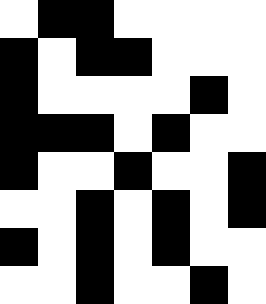[["white", "black", "black", "white", "white", "white", "white"], ["black", "white", "black", "black", "white", "white", "white"], ["black", "white", "white", "white", "white", "black", "white"], ["black", "black", "black", "white", "black", "white", "white"], ["black", "white", "white", "black", "white", "white", "black"], ["white", "white", "black", "white", "black", "white", "black"], ["black", "white", "black", "white", "black", "white", "white"], ["white", "white", "black", "white", "white", "black", "white"]]